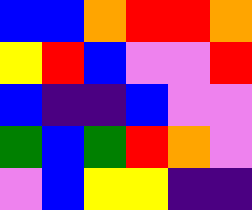[["blue", "blue", "orange", "red", "red", "orange"], ["yellow", "red", "blue", "violet", "violet", "red"], ["blue", "indigo", "indigo", "blue", "violet", "violet"], ["green", "blue", "green", "red", "orange", "violet"], ["violet", "blue", "yellow", "yellow", "indigo", "indigo"]]